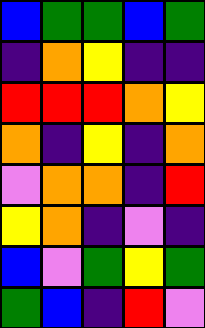[["blue", "green", "green", "blue", "green"], ["indigo", "orange", "yellow", "indigo", "indigo"], ["red", "red", "red", "orange", "yellow"], ["orange", "indigo", "yellow", "indigo", "orange"], ["violet", "orange", "orange", "indigo", "red"], ["yellow", "orange", "indigo", "violet", "indigo"], ["blue", "violet", "green", "yellow", "green"], ["green", "blue", "indigo", "red", "violet"]]